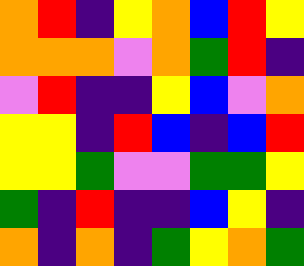[["orange", "red", "indigo", "yellow", "orange", "blue", "red", "yellow"], ["orange", "orange", "orange", "violet", "orange", "green", "red", "indigo"], ["violet", "red", "indigo", "indigo", "yellow", "blue", "violet", "orange"], ["yellow", "yellow", "indigo", "red", "blue", "indigo", "blue", "red"], ["yellow", "yellow", "green", "violet", "violet", "green", "green", "yellow"], ["green", "indigo", "red", "indigo", "indigo", "blue", "yellow", "indigo"], ["orange", "indigo", "orange", "indigo", "green", "yellow", "orange", "green"]]